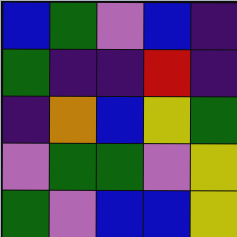[["blue", "green", "violet", "blue", "indigo"], ["green", "indigo", "indigo", "red", "indigo"], ["indigo", "orange", "blue", "yellow", "green"], ["violet", "green", "green", "violet", "yellow"], ["green", "violet", "blue", "blue", "yellow"]]